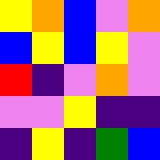[["yellow", "orange", "blue", "violet", "orange"], ["blue", "yellow", "blue", "yellow", "violet"], ["red", "indigo", "violet", "orange", "violet"], ["violet", "violet", "yellow", "indigo", "indigo"], ["indigo", "yellow", "indigo", "green", "blue"]]